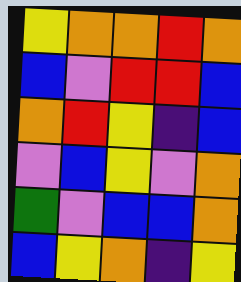[["yellow", "orange", "orange", "red", "orange"], ["blue", "violet", "red", "red", "blue"], ["orange", "red", "yellow", "indigo", "blue"], ["violet", "blue", "yellow", "violet", "orange"], ["green", "violet", "blue", "blue", "orange"], ["blue", "yellow", "orange", "indigo", "yellow"]]